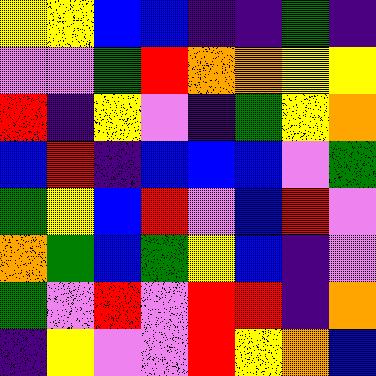[["yellow", "yellow", "blue", "blue", "indigo", "indigo", "green", "indigo"], ["violet", "violet", "green", "red", "orange", "orange", "yellow", "yellow"], ["red", "indigo", "yellow", "violet", "indigo", "green", "yellow", "orange"], ["blue", "red", "indigo", "blue", "blue", "blue", "violet", "green"], ["green", "yellow", "blue", "red", "violet", "blue", "red", "violet"], ["orange", "green", "blue", "green", "yellow", "blue", "indigo", "violet"], ["green", "violet", "red", "violet", "red", "red", "indigo", "orange"], ["indigo", "yellow", "violet", "violet", "red", "yellow", "orange", "blue"]]